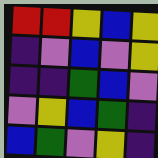[["red", "red", "yellow", "blue", "yellow"], ["indigo", "violet", "blue", "violet", "yellow"], ["indigo", "indigo", "green", "blue", "violet"], ["violet", "yellow", "blue", "green", "indigo"], ["blue", "green", "violet", "yellow", "indigo"]]